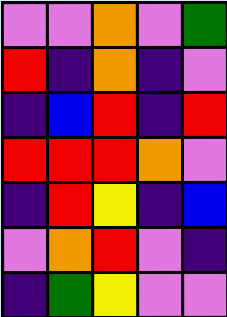[["violet", "violet", "orange", "violet", "green"], ["red", "indigo", "orange", "indigo", "violet"], ["indigo", "blue", "red", "indigo", "red"], ["red", "red", "red", "orange", "violet"], ["indigo", "red", "yellow", "indigo", "blue"], ["violet", "orange", "red", "violet", "indigo"], ["indigo", "green", "yellow", "violet", "violet"]]